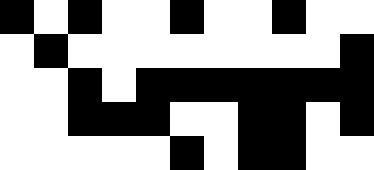[["black", "white", "black", "white", "white", "black", "white", "white", "black", "white", "white"], ["white", "black", "white", "white", "white", "white", "white", "white", "white", "white", "black"], ["white", "white", "black", "white", "black", "black", "black", "black", "black", "black", "black"], ["white", "white", "black", "black", "black", "white", "white", "black", "black", "white", "black"], ["white", "white", "white", "white", "white", "black", "white", "black", "black", "white", "white"]]